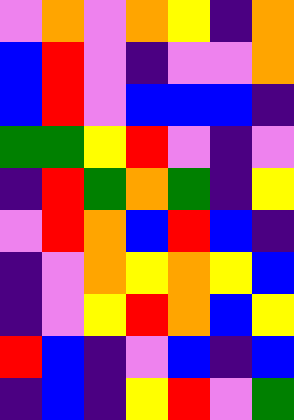[["violet", "orange", "violet", "orange", "yellow", "indigo", "orange"], ["blue", "red", "violet", "indigo", "violet", "violet", "orange"], ["blue", "red", "violet", "blue", "blue", "blue", "indigo"], ["green", "green", "yellow", "red", "violet", "indigo", "violet"], ["indigo", "red", "green", "orange", "green", "indigo", "yellow"], ["violet", "red", "orange", "blue", "red", "blue", "indigo"], ["indigo", "violet", "orange", "yellow", "orange", "yellow", "blue"], ["indigo", "violet", "yellow", "red", "orange", "blue", "yellow"], ["red", "blue", "indigo", "violet", "blue", "indigo", "blue"], ["indigo", "blue", "indigo", "yellow", "red", "violet", "green"]]